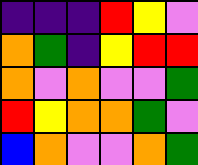[["indigo", "indigo", "indigo", "red", "yellow", "violet"], ["orange", "green", "indigo", "yellow", "red", "red"], ["orange", "violet", "orange", "violet", "violet", "green"], ["red", "yellow", "orange", "orange", "green", "violet"], ["blue", "orange", "violet", "violet", "orange", "green"]]